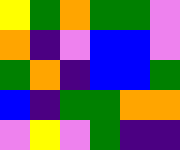[["yellow", "green", "orange", "green", "green", "violet"], ["orange", "indigo", "violet", "blue", "blue", "violet"], ["green", "orange", "indigo", "blue", "blue", "green"], ["blue", "indigo", "green", "green", "orange", "orange"], ["violet", "yellow", "violet", "green", "indigo", "indigo"]]